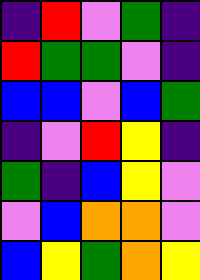[["indigo", "red", "violet", "green", "indigo"], ["red", "green", "green", "violet", "indigo"], ["blue", "blue", "violet", "blue", "green"], ["indigo", "violet", "red", "yellow", "indigo"], ["green", "indigo", "blue", "yellow", "violet"], ["violet", "blue", "orange", "orange", "violet"], ["blue", "yellow", "green", "orange", "yellow"]]